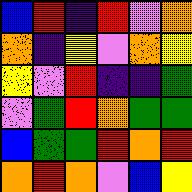[["blue", "red", "indigo", "red", "violet", "orange"], ["orange", "indigo", "yellow", "violet", "orange", "yellow"], ["yellow", "violet", "red", "indigo", "indigo", "green"], ["violet", "green", "red", "orange", "green", "green"], ["blue", "green", "green", "red", "orange", "red"], ["orange", "red", "orange", "violet", "blue", "yellow"]]